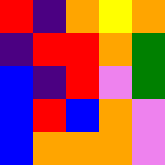[["red", "indigo", "orange", "yellow", "orange"], ["indigo", "red", "red", "orange", "green"], ["blue", "indigo", "red", "violet", "green"], ["blue", "red", "blue", "orange", "violet"], ["blue", "orange", "orange", "orange", "violet"]]